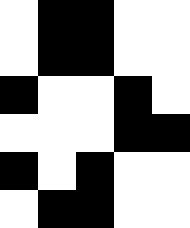[["white", "black", "black", "white", "white"], ["white", "black", "black", "white", "white"], ["black", "white", "white", "black", "white"], ["white", "white", "white", "black", "black"], ["black", "white", "black", "white", "white"], ["white", "black", "black", "white", "white"]]